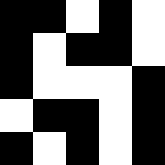[["black", "black", "white", "black", "white"], ["black", "white", "black", "black", "white"], ["black", "white", "white", "white", "black"], ["white", "black", "black", "white", "black"], ["black", "white", "black", "white", "black"]]